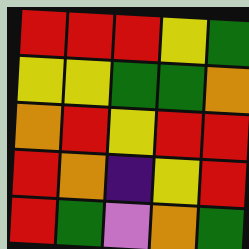[["red", "red", "red", "yellow", "green"], ["yellow", "yellow", "green", "green", "orange"], ["orange", "red", "yellow", "red", "red"], ["red", "orange", "indigo", "yellow", "red"], ["red", "green", "violet", "orange", "green"]]